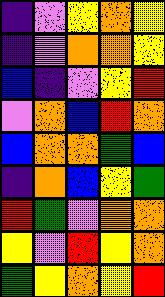[["indigo", "violet", "yellow", "orange", "yellow"], ["indigo", "violet", "orange", "orange", "yellow"], ["blue", "indigo", "violet", "yellow", "red"], ["violet", "orange", "blue", "red", "orange"], ["blue", "orange", "orange", "green", "blue"], ["indigo", "orange", "blue", "yellow", "green"], ["red", "green", "violet", "orange", "orange"], ["yellow", "violet", "red", "yellow", "orange"], ["green", "yellow", "orange", "yellow", "red"]]